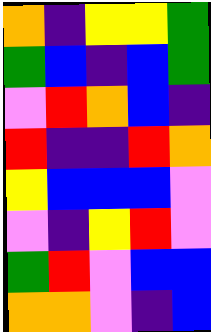[["orange", "indigo", "yellow", "yellow", "green"], ["green", "blue", "indigo", "blue", "green"], ["violet", "red", "orange", "blue", "indigo"], ["red", "indigo", "indigo", "red", "orange"], ["yellow", "blue", "blue", "blue", "violet"], ["violet", "indigo", "yellow", "red", "violet"], ["green", "red", "violet", "blue", "blue"], ["orange", "orange", "violet", "indigo", "blue"]]